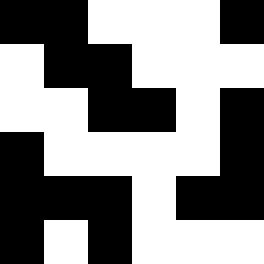[["black", "black", "white", "white", "white", "black"], ["white", "black", "black", "white", "white", "white"], ["white", "white", "black", "black", "white", "black"], ["black", "white", "white", "white", "white", "black"], ["black", "black", "black", "white", "black", "black"], ["black", "white", "black", "white", "white", "white"]]